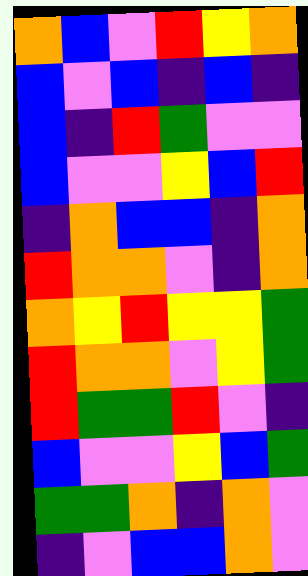[["orange", "blue", "violet", "red", "yellow", "orange"], ["blue", "violet", "blue", "indigo", "blue", "indigo"], ["blue", "indigo", "red", "green", "violet", "violet"], ["blue", "violet", "violet", "yellow", "blue", "red"], ["indigo", "orange", "blue", "blue", "indigo", "orange"], ["red", "orange", "orange", "violet", "indigo", "orange"], ["orange", "yellow", "red", "yellow", "yellow", "green"], ["red", "orange", "orange", "violet", "yellow", "green"], ["red", "green", "green", "red", "violet", "indigo"], ["blue", "violet", "violet", "yellow", "blue", "green"], ["green", "green", "orange", "indigo", "orange", "violet"], ["indigo", "violet", "blue", "blue", "orange", "violet"]]